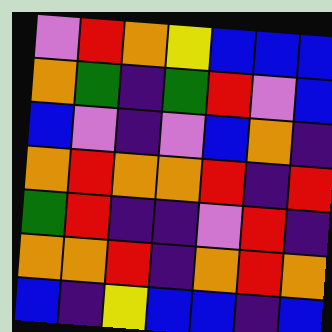[["violet", "red", "orange", "yellow", "blue", "blue", "blue"], ["orange", "green", "indigo", "green", "red", "violet", "blue"], ["blue", "violet", "indigo", "violet", "blue", "orange", "indigo"], ["orange", "red", "orange", "orange", "red", "indigo", "red"], ["green", "red", "indigo", "indigo", "violet", "red", "indigo"], ["orange", "orange", "red", "indigo", "orange", "red", "orange"], ["blue", "indigo", "yellow", "blue", "blue", "indigo", "blue"]]